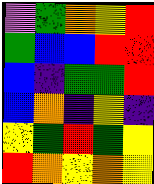[["violet", "green", "orange", "yellow", "red"], ["green", "blue", "blue", "red", "red"], ["blue", "indigo", "green", "green", "red"], ["blue", "orange", "indigo", "yellow", "indigo"], ["yellow", "green", "red", "green", "yellow"], ["red", "orange", "yellow", "orange", "yellow"]]